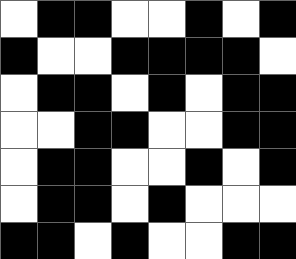[["white", "black", "black", "white", "white", "black", "white", "black"], ["black", "white", "white", "black", "black", "black", "black", "white"], ["white", "black", "black", "white", "black", "white", "black", "black"], ["white", "white", "black", "black", "white", "white", "black", "black"], ["white", "black", "black", "white", "white", "black", "white", "black"], ["white", "black", "black", "white", "black", "white", "white", "white"], ["black", "black", "white", "black", "white", "white", "black", "black"]]